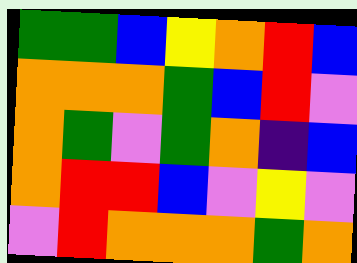[["green", "green", "blue", "yellow", "orange", "red", "blue"], ["orange", "orange", "orange", "green", "blue", "red", "violet"], ["orange", "green", "violet", "green", "orange", "indigo", "blue"], ["orange", "red", "red", "blue", "violet", "yellow", "violet"], ["violet", "red", "orange", "orange", "orange", "green", "orange"]]